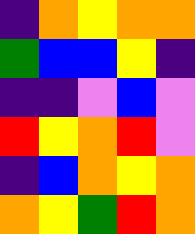[["indigo", "orange", "yellow", "orange", "orange"], ["green", "blue", "blue", "yellow", "indigo"], ["indigo", "indigo", "violet", "blue", "violet"], ["red", "yellow", "orange", "red", "violet"], ["indigo", "blue", "orange", "yellow", "orange"], ["orange", "yellow", "green", "red", "orange"]]